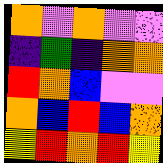[["orange", "violet", "orange", "violet", "violet"], ["indigo", "green", "indigo", "orange", "orange"], ["red", "orange", "blue", "violet", "violet"], ["orange", "blue", "red", "blue", "orange"], ["yellow", "red", "orange", "red", "yellow"]]